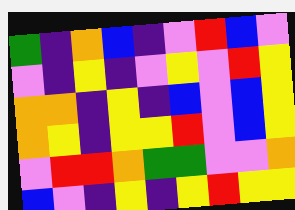[["green", "indigo", "orange", "blue", "indigo", "violet", "red", "blue", "violet"], ["violet", "indigo", "yellow", "indigo", "violet", "yellow", "violet", "red", "yellow"], ["orange", "orange", "indigo", "yellow", "indigo", "blue", "violet", "blue", "yellow"], ["orange", "yellow", "indigo", "yellow", "yellow", "red", "violet", "blue", "yellow"], ["violet", "red", "red", "orange", "green", "green", "violet", "violet", "orange"], ["blue", "violet", "indigo", "yellow", "indigo", "yellow", "red", "yellow", "yellow"]]